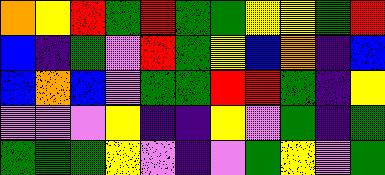[["orange", "yellow", "red", "green", "red", "green", "green", "yellow", "yellow", "green", "red"], ["blue", "indigo", "green", "violet", "red", "green", "yellow", "blue", "orange", "indigo", "blue"], ["blue", "orange", "blue", "violet", "green", "green", "red", "red", "green", "indigo", "yellow"], ["violet", "violet", "violet", "yellow", "indigo", "indigo", "yellow", "violet", "green", "indigo", "green"], ["green", "green", "green", "yellow", "violet", "indigo", "violet", "green", "yellow", "violet", "green"]]